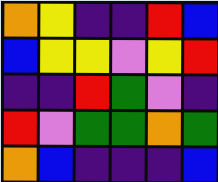[["orange", "yellow", "indigo", "indigo", "red", "blue"], ["blue", "yellow", "yellow", "violet", "yellow", "red"], ["indigo", "indigo", "red", "green", "violet", "indigo"], ["red", "violet", "green", "green", "orange", "green"], ["orange", "blue", "indigo", "indigo", "indigo", "blue"]]